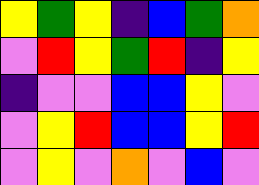[["yellow", "green", "yellow", "indigo", "blue", "green", "orange"], ["violet", "red", "yellow", "green", "red", "indigo", "yellow"], ["indigo", "violet", "violet", "blue", "blue", "yellow", "violet"], ["violet", "yellow", "red", "blue", "blue", "yellow", "red"], ["violet", "yellow", "violet", "orange", "violet", "blue", "violet"]]